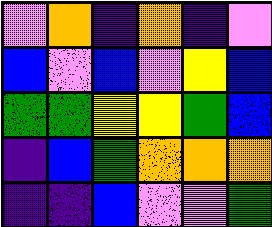[["violet", "orange", "indigo", "orange", "indigo", "violet"], ["blue", "violet", "blue", "violet", "yellow", "blue"], ["green", "green", "yellow", "yellow", "green", "blue"], ["indigo", "blue", "green", "orange", "orange", "orange"], ["indigo", "indigo", "blue", "violet", "violet", "green"]]